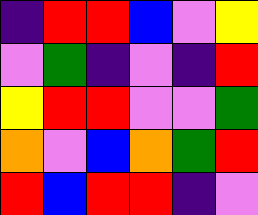[["indigo", "red", "red", "blue", "violet", "yellow"], ["violet", "green", "indigo", "violet", "indigo", "red"], ["yellow", "red", "red", "violet", "violet", "green"], ["orange", "violet", "blue", "orange", "green", "red"], ["red", "blue", "red", "red", "indigo", "violet"]]